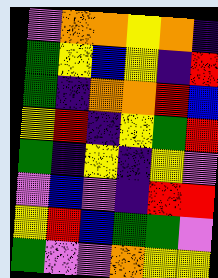[["violet", "orange", "orange", "yellow", "orange", "indigo"], ["green", "yellow", "blue", "yellow", "indigo", "red"], ["green", "indigo", "orange", "orange", "red", "blue"], ["yellow", "red", "indigo", "yellow", "green", "red"], ["green", "indigo", "yellow", "indigo", "yellow", "violet"], ["violet", "blue", "violet", "indigo", "red", "red"], ["yellow", "red", "blue", "green", "green", "violet"], ["green", "violet", "violet", "orange", "yellow", "yellow"]]